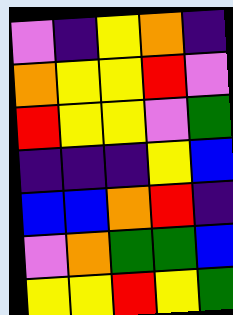[["violet", "indigo", "yellow", "orange", "indigo"], ["orange", "yellow", "yellow", "red", "violet"], ["red", "yellow", "yellow", "violet", "green"], ["indigo", "indigo", "indigo", "yellow", "blue"], ["blue", "blue", "orange", "red", "indigo"], ["violet", "orange", "green", "green", "blue"], ["yellow", "yellow", "red", "yellow", "green"]]